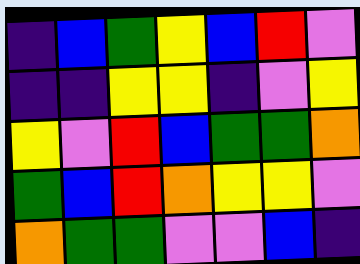[["indigo", "blue", "green", "yellow", "blue", "red", "violet"], ["indigo", "indigo", "yellow", "yellow", "indigo", "violet", "yellow"], ["yellow", "violet", "red", "blue", "green", "green", "orange"], ["green", "blue", "red", "orange", "yellow", "yellow", "violet"], ["orange", "green", "green", "violet", "violet", "blue", "indigo"]]